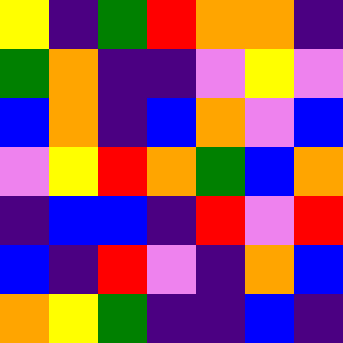[["yellow", "indigo", "green", "red", "orange", "orange", "indigo"], ["green", "orange", "indigo", "indigo", "violet", "yellow", "violet"], ["blue", "orange", "indigo", "blue", "orange", "violet", "blue"], ["violet", "yellow", "red", "orange", "green", "blue", "orange"], ["indigo", "blue", "blue", "indigo", "red", "violet", "red"], ["blue", "indigo", "red", "violet", "indigo", "orange", "blue"], ["orange", "yellow", "green", "indigo", "indigo", "blue", "indigo"]]